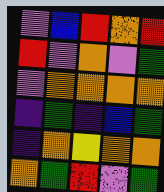[["violet", "blue", "red", "orange", "red"], ["red", "violet", "orange", "violet", "green"], ["violet", "orange", "orange", "orange", "orange"], ["indigo", "green", "indigo", "blue", "green"], ["indigo", "orange", "yellow", "orange", "orange"], ["orange", "green", "red", "violet", "green"]]